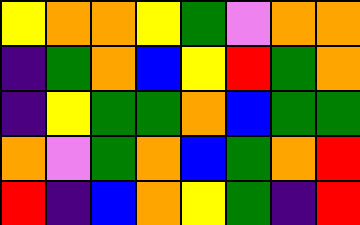[["yellow", "orange", "orange", "yellow", "green", "violet", "orange", "orange"], ["indigo", "green", "orange", "blue", "yellow", "red", "green", "orange"], ["indigo", "yellow", "green", "green", "orange", "blue", "green", "green"], ["orange", "violet", "green", "orange", "blue", "green", "orange", "red"], ["red", "indigo", "blue", "orange", "yellow", "green", "indigo", "red"]]